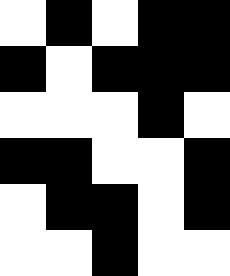[["white", "black", "white", "black", "black"], ["black", "white", "black", "black", "black"], ["white", "white", "white", "black", "white"], ["black", "black", "white", "white", "black"], ["white", "black", "black", "white", "black"], ["white", "white", "black", "white", "white"]]